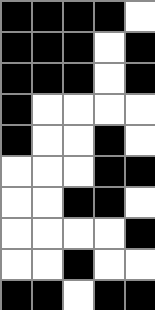[["black", "black", "black", "black", "white"], ["black", "black", "black", "white", "black"], ["black", "black", "black", "white", "black"], ["black", "white", "white", "white", "white"], ["black", "white", "white", "black", "white"], ["white", "white", "white", "black", "black"], ["white", "white", "black", "black", "white"], ["white", "white", "white", "white", "black"], ["white", "white", "black", "white", "white"], ["black", "black", "white", "black", "black"]]